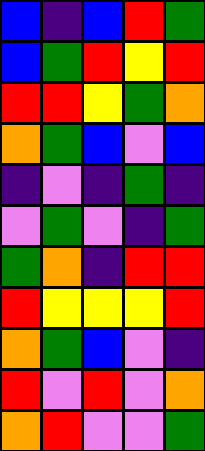[["blue", "indigo", "blue", "red", "green"], ["blue", "green", "red", "yellow", "red"], ["red", "red", "yellow", "green", "orange"], ["orange", "green", "blue", "violet", "blue"], ["indigo", "violet", "indigo", "green", "indigo"], ["violet", "green", "violet", "indigo", "green"], ["green", "orange", "indigo", "red", "red"], ["red", "yellow", "yellow", "yellow", "red"], ["orange", "green", "blue", "violet", "indigo"], ["red", "violet", "red", "violet", "orange"], ["orange", "red", "violet", "violet", "green"]]